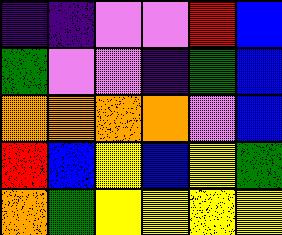[["indigo", "indigo", "violet", "violet", "red", "blue"], ["green", "violet", "violet", "indigo", "green", "blue"], ["orange", "orange", "orange", "orange", "violet", "blue"], ["red", "blue", "yellow", "blue", "yellow", "green"], ["orange", "green", "yellow", "yellow", "yellow", "yellow"]]